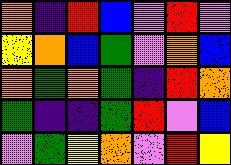[["orange", "indigo", "red", "blue", "violet", "red", "violet"], ["yellow", "orange", "blue", "green", "violet", "orange", "blue"], ["orange", "green", "orange", "green", "indigo", "red", "orange"], ["green", "indigo", "indigo", "green", "red", "violet", "blue"], ["violet", "green", "yellow", "orange", "violet", "red", "yellow"]]